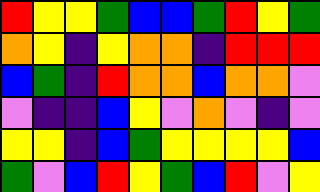[["red", "yellow", "yellow", "green", "blue", "blue", "green", "red", "yellow", "green"], ["orange", "yellow", "indigo", "yellow", "orange", "orange", "indigo", "red", "red", "red"], ["blue", "green", "indigo", "red", "orange", "orange", "blue", "orange", "orange", "violet"], ["violet", "indigo", "indigo", "blue", "yellow", "violet", "orange", "violet", "indigo", "violet"], ["yellow", "yellow", "indigo", "blue", "green", "yellow", "yellow", "yellow", "yellow", "blue"], ["green", "violet", "blue", "red", "yellow", "green", "blue", "red", "violet", "yellow"]]